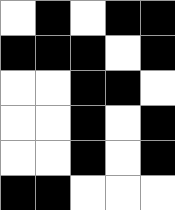[["white", "black", "white", "black", "black"], ["black", "black", "black", "white", "black"], ["white", "white", "black", "black", "white"], ["white", "white", "black", "white", "black"], ["white", "white", "black", "white", "black"], ["black", "black", "white", "white", "white"]]